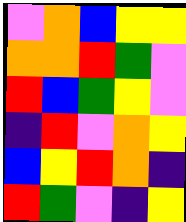[["violet", "orange", "blue", "yellow", "yellow"], ["orange", "orange", "red", "green", "violet"], ["red", "blue", "green", "yellow", "violet"], ["indigo", "red", "violet", "orange", "yellow"], ["blue", "yellow", "red", "orange", "indigo"], ["red", "green", "violet", "indigo", "yellow"]]